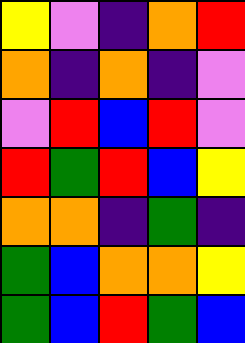[["yellow", "violet", "indigo", "orange", "red"], ["orange", "indigo", "orange", "indigo", "violet"], ["violet", "red", "blue", "red", "violet"], ["red", "green", "red", "blue", "yellow"], ["orange", "orange", "indigo", "green", "indigo"], ["green", "blue", "orange", "orange", "yellow"], ["green", "blue", "red", "green", "blue"]]